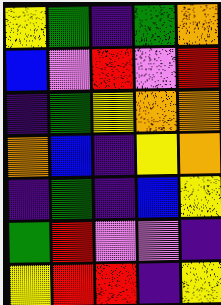[["yellow", "green", "indigo", "green", "orange"], ["blue", "violet", "red", "violet", "red"], ["indigo", "green", "yellow", "orange", "orange"], ["orange", "blue", "indigo", "yellow", "orange"], ["indigo", "green", "indigo", "blue", "yellow"], ["green", "red", "violet", "violet", "indigo"], ["yellow", "red", "red", "indigo", "yellow"]]